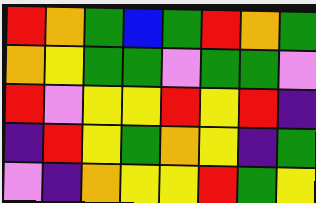[["red", "orange", "green", "blue", "green", "red", "orange", "green"], ["orange", "yellow", "green", "green", "violet", "green", "green", "violet"], ["red", "violet", "yellow", "yellow", "red", "yellow", "red", "indigo"], ["indigo", "red", "yellow", "green", "orange", "yellow", "indigo", "green"], ["violet", "indigo", "orange", "yellow", "yellow", "red", "green", "yellow"]]